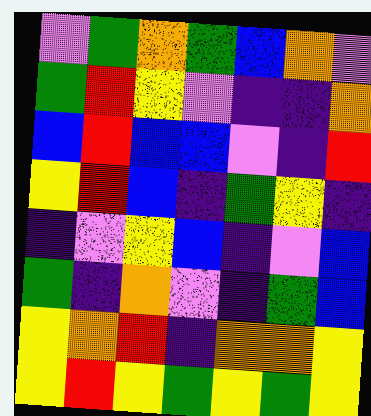[["violet", "green", "orange", "green", "blue", "orange", "violet"], ["green", "red", "yellow", "violet", "indigo", "indigo", "orange"], ["blue", "red", "blue", "blue", "violet", "indigo", "red"], ["yellow", "red", "blue", "indigo", "green", "yellow", "indigo"], ["indigo", "violet", "yellow", "blue", "indigo", "violet", "blue"], ["green", "indigo", "orange", "violet", "indigo", "green", "blue"], ["yellow", "orange", "red", "indigo", "orange", "orange", "yellow"], ["yellow", "red", "yellow", "green", "yellow", "green", "yellow"]]